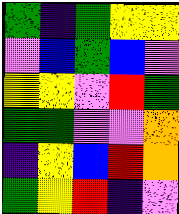[["green", "indigo", "green", "yellow", "yellow"], ["violet", "blue", "green", "blue", "violet"], ["yellow", "yellow", "violet", "red", "green"], ["green", "green", "violet", "violet", "orange"], ["indigo", "yellow", "blue", "red", "orange"], ["green", "yellow", "red", "indigo", "violet"]]